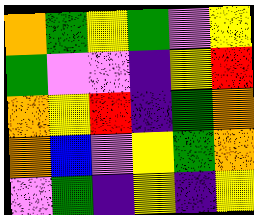[["orange", "green", "yellow", "green", "violet", "yellow"], ["green", "violet", "violet", "indigo", "yellow", "red"], ["orange", "yellow", "red", "indigo", "green", "orange"], ["orange", "blue", "violet", "yellow", "green", "orange"], ["violet", "green", "indigo", "yellow", "indigo", "yellow"]]